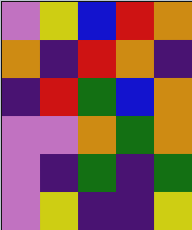[["violet", "yellow", "blue", "red", "orange"], ["orange", "indigo", "red", "orange", "indigo"], ["indigo", "red", "green", "blue", "orange"], ["violet", "violet", "orange", "green", "orange"], ["violet", "indigo", "green", "indigo", "green"], ["violet", "yellow", "indigo", "indigo", "yellow"]]